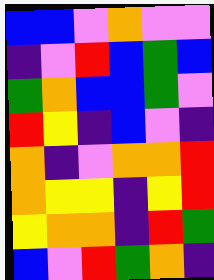[["blue", "blue", "violet", "orange", "violet", "violet"], ["indigo", "violet", "red", "blue", "green", "blue"], ["green", "orange", "blue", "blue", "green", "violet"], ["red", "yellow", "indigo", "blue", "violet", "indigo"], ["orange", "indigo", "violet", "orange", "orange", "red"], ["orange", "yellow", "yellow", "indigo", "yellow", "red"], ["yellow", "orange", "orange", "indigo", "red", "green"], ["blue", "violet", "red", "green", "orange", "indigo"]]